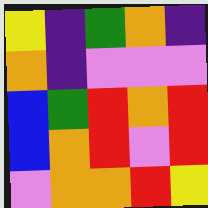[["yellow", "indigo", "green", "orange", "indigo"], ["orange", "indigo", "violet", "violet", "violet"], ["blue", "green", "red", "orange", "red"], ["blue", "orange", "red", "violet", "red"], ["violet", "orange", "orange", "red", "yellow"]]